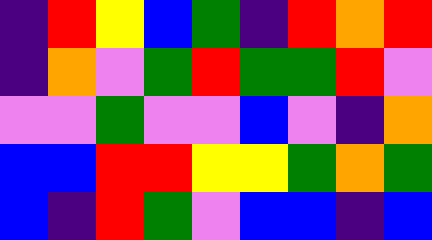[["indigo", "red", "yellow", "blue", "green", "indigo", "red", "orange", "red"], ["indigo", "orange", "violet", "green", "red", "green", "green", "red", "violet"], ["violet", "violet", "green", "violet", "violet", "blue", "violet", "indigo", "orange"], ["blue", "blue", "red", "red", "yellow", "yellow", "green", "orange", "green"], ["blue", "indigo", "red", "green", "violet", "blue", "blue", "indigo", "blue"]]